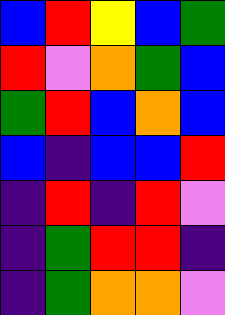[["blue", "red", "yellow", "blue", "green"], ["red", "violet", "orange", "green", "blue"], ["green", "red", "blue", "orange", "blue"], ["blue", "indigo", "blue", "blue", "red"], ["indigo", "red", "indigo", "red", "violet"], ["indigo", "green", "red", "red", "indigo"], ["indigo", "green", "orange", "orange", "violet"]]